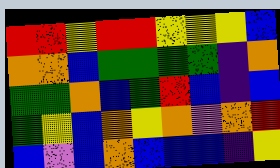[["red", "red", "yellow", "red", "red", "yellow", "yellow", "yellow", "blue"], ["orange", "orange", "blue", "green", "green", "green", "green", "indigo", "orange"], ["green", "green", "orange", "blue", "green", "red", "blue", "indigo", "blue"], ["green", "yellow", "blue", "orange", "yellow", "orange", "violet", "orange", "red"], ["blue", "violet", "blue", "orange", "blue", "blue", "blue", "indigo", "yellow"]]